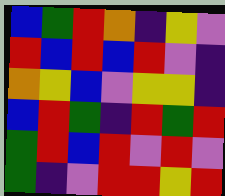[["blue", "green", "red", "orange", "indigo", "yellow", "violet"], ["red", "blue", "red", "blue", "red", "violet", "indigo"], ["orange", "yellow", "blue", "violet", "yellow", "yellow", "indigo"], ["blue", "red", "green", "indigo", "red", "green", "red"], ["green", "red", "blue", "red", "violet", "red", "violet"], ["green", "indigo", "violet", "red", "red", "yellow", "red"]]